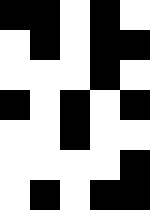[["black", "black", "white", "black", "white"], ["white", "black", "white", "black", "black"], ["white", "white", "white", "black", "white"], ["black", "white", "black", "white", "black"], ["white", "white", "black", "white", "white"], ["white", "white", "white", "white", "black"], ["white", "black", "white", "black", "black"]]